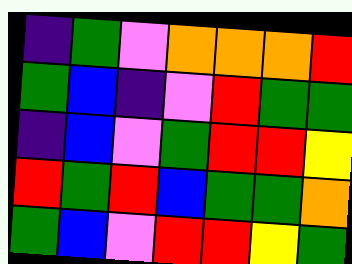[["indigo", "green", "violet", "orange", "orange", "orange", "red"], ["green", "blue", "indigo", "violet", "red", "green", "green"], ["indigo", "blue", "violet", "green", "red", "red", "yellow"], ["red", "green", "red", "blue", "green", "green", "orange"], ["green", "blue", "violet", "red", "red", "yellow", "green"]]